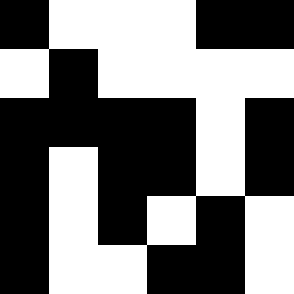[["black", "white", "white", "white", "black", "black"], ["white", "black", "white", "white", "white", "white"], ["black", "black", "black", "black", "white", "black"], ["black", "white", "black", "black", "white", "black"], ["black", "white", "black", "white", "black", "white"], ["black", "white", "white", "black", "black", "white"]]